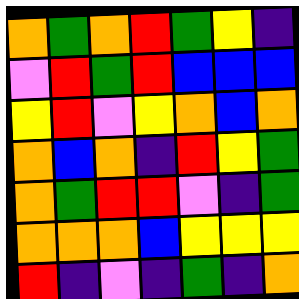[["orange", "green", "orange", "red", "green", "yellow", "indigo"], ["violet", "red", "green", "red", "blue", "blue", "blue"], ["yellow", "red", "violet", "yellow", "orange", "blue", "orange"], ["orange", "blue", "orange", "indigo", "red", "yellow", "green"], ["orange", "green", "red", "red", "violet", "indigo", "green"], ["orange", "orange", "orange", "blue", "yellow", "yellow", "yellow"], ["red", "indigo", "violet", "indigo", "green", "indigo", "orange"]]